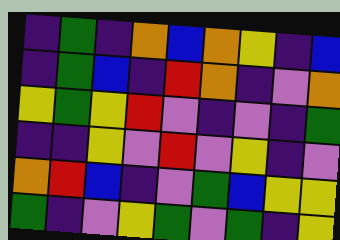[["indigo", "green", "indigo", "orange", "blue", "orange", "yellow", "indigo", "blue"], ["indigo", "green", "blue", "indigo", "red", "orange", "indigo", "violet", "orange"], ["yellow", "green", "yellow", "red", "violet", "indigo", "violet", "indigo", "green"], ["indigo", "indigo", "yellow", "violet", "red", "violet", "yellow", "indigo", "violet"], ["orange", "red", "blue", "indigo", "violet", "green", "blue", "yellow", "yellow"], ["green", "indigo", "violet", "yellow", "green", "violet", "green", "indigo", "yellow"]]